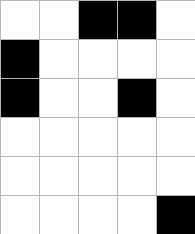[["white", "white", "black", "black", "white"], ["black", "white", "white", "white", "white"], ["black", "white", "white", "black", "white"], ["white", "white", "white", "white", "white"], ["white", "white", "white", "white", "white"], ["white", "white", "white", "white", "black"]]